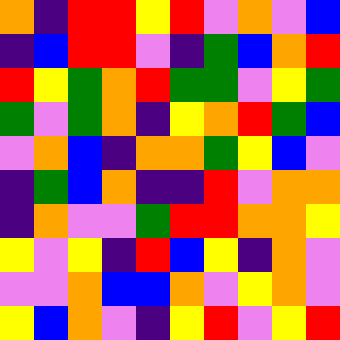[["orange", "indigo", "red", "red", "yellow", "red", "violet", "orange", "violet", "blue"], ["indigo", "blue", "red", "red", "violet", "indigo", "green", "blue", "orange", "red"], ["red", "yellow", "green", "orange", "red", "green", "green", "violet", "yellow", "green"], ["green", "violet", "green", "orange", "indigo", "yellow", "orange", "red", "green", "blue"], ["violet", "orange", "blue", "indigo", "orange", "orange", "green", "yellow", "blue", "violet"], ["indigo", "green", "blue", "orange", "indigo", "indigo", "red", "violet", "orange", "orange"], ["indigo", "orange", "violet", "violet", "green", "red", "red", "orange", "orange", "yellow"], ["yellow", "violet", "yellow", "indigo", "red", "blue", "yellow", "indigo", "orange", "violet"], ["violet", "violet", "orange", "blue", "blue", "orange", "violet", "yellow", "orange", "violet"], ["yellow", "blue", "orange", "violet", "indigo", "yellow", "red", "violet", "yellow", "red"]]